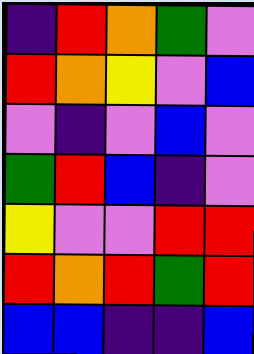[["indigo", "red", "orange", "green", "violet"], ["red", "orange", "yellow", "violet", "blue"], ["violet", "indigo", "violet", "blue", "violet"], ["green", "red", "blue", "indigo", "violet"], ["yellow", "violet", "violet", "red", "red"], ["red", "orange", "red", "green", "red"], ["blue", "blue", "indigo", "indigo", "blue"]]